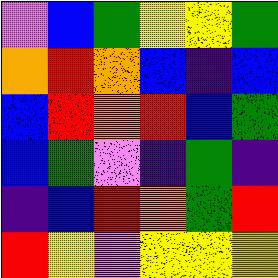[["violet", "blue", "green", "yellow", "yellow", "green"], ["orange", "red", "orange", "blue", "indigo", "blue"], ["blue", "red", "orange", "red", "blue", "green"], ["blue", "green", "violet", "indigo", "green", "indigo"], ["indigo", "blue", "red", "orange", "green", "red"], ["red", "yellow", "violet", "yellow", "yellow", "yellow"]]